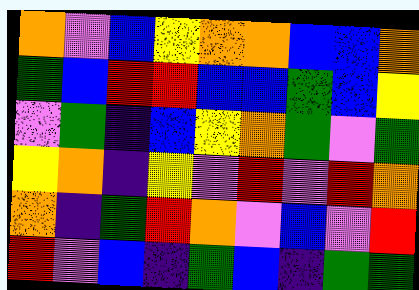[["orange", "violet", "blue", "yellow", "orange", "orange", "blue", "blue", "orange"], ["green", "blue", "red", "red", "blue", "blue", "green", "blue", "yellow"], ["violet", "green", "indigo", "blue", "yellow", "orange", "green", "violet", "green"], ["yellow", "orange", "indigo", "yellow", "violet", "red", "violet", "red", "orange"], ["orange", "indigo", "green", "red", "orange", "violet", "blue", "violet", "red"], ["red", "violet", "blue", "indigo", "green", "blue", "indigo", "green", "green"]]